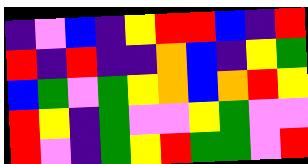[["indigo", "violet", "blue", "indigo", "yellow", "red", "red", "blue", "indigo", "red"], ["red", "indigo", "red", "indigo", "indigo", "orange", "blue", "indigo", "yellow", "green"], ["blue", "green", "violet", "green", "yellow", "orange", "blue", "orange", "red", "yellow"], ["red", "yellow", "indigo", "green", "violet", "violet", "yellow", "green", "violet", "violet"], ["red", "violet", "indigo", "green", "yellow", "red", "green", "green", "violet", "red"]]